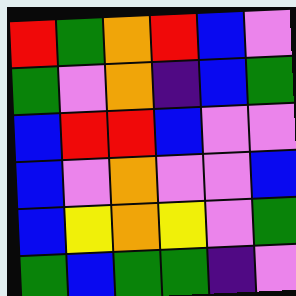[["red", "green", "orange", "red", "blue", "violet"], ["green", "violet", "orange", "indigo", "blue", "green"], ["blue", "red", "red", "blue", "violet", "violet"], ["blue", "violet", "orange", "violet", "violet", "blue"], ["blue", "yellow", "orange", "yellow", "violet", "green"], ["green", "blue", "green", "green", "indigo", "violet"]]